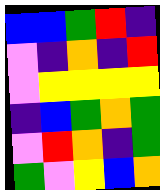[["blue", "blue", "green", "red", "indigo"], ["violet", "indigo", "orange", "indigo", "red"], ["violet", "yellow", "yellow", "yellow", "yellow"], ["indigo", "blue", "green", "orange", "green"], ["violet", "red", "orange", "indigo", "green"], ["green", "violet", "yellow", "blue", "orange"]]